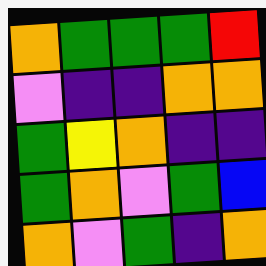[["orange", "green", "green", "green", "red"], ["violet", "indigo", "indigo", "orange", "orange"], ["green", "yellow", "orange", "indigo", "indigo"], ["green", "orange", "violet", "green", "blue"], ["orange", "violet", "green", "indigo", "orange"]]